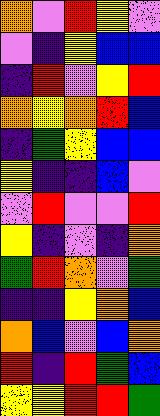[["orange", "violet", "red", "yellow", "violet"], ["violet", "indigo", "yellow", "blue", "blue"], ["indigo", "red", "violet", "yellow", "red"], ["orange", "yellow", "orange", "red", "blue"], ["indigo", "green", "yellow", "blue", "blue"], ["yellow", "indigo", "indigo", "blue", "violet"], ["violet", "red", "violet", "violet", "red"], ["yellow", "indigo", "violet", "indigo", "orange"], ["green", "red", "orange", "violet", "green"], ["indigo", "indigo", "yellow", "orange", "blue"], ["orange", "blue", "violet", "blue", "orange"], ["red", "indigo", "red", "green", "blue"], ["yellow", "yellow", "red", "red", "green"]]